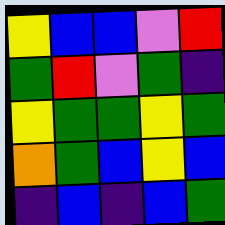[["yellow", "blue", "blue", "violet", "red"], ["green", "red", "violet", "green", "indigo"], ["yellow", "green", "green", "yellow", "green"], ["orange", "green", "blue", "yellow", "blue"], ["indigo", "blue", "indigo", "blue", "green"]]